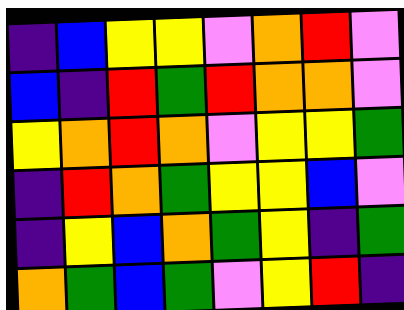[["indigo", "blue", "yellow", "yellow", "violet", "orange", "red", "violet"], ["blue", "indigo", "red", "green", "red", "orange", "orange", "violet"], ["yellow", "orange", "red", "orange", "violet", "yellow", "yellow", "green"], ["indigo", "red", "orange", "green", "yellow", "yellow", "blue", "violet"], ["indigo", "yellow", "blue", "orange", "green", "yellow", "indigo", "green"], ["orange", "green", "blue", "green", "violet", "yellow", "red", "indigo"]]